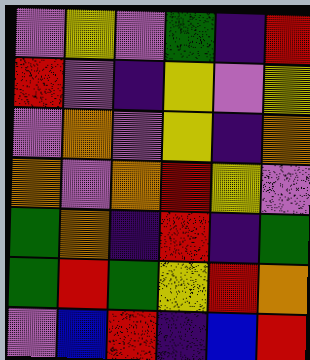[["violet", "yellow", "violet", "green", "indigo", "red"], ["red", "violet", "indigo", "yellow", "violet", "yellow"], ["violet", "orange", "violet", "yellow", "indigo", "orange"], ["orange", "violet", "orange", "red", "yellow", "violet"], ["green", "orange", "indigo", "red", "indigo", "green"], ["green", "red", "green", "yellow", "red", "orange"], ["violet", "blue", "red", "indigo", "blue", "red"]]